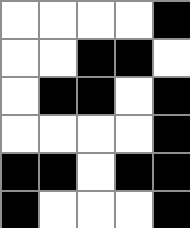[["white", "white", "white", "white", "black"], ["white", "white", "black", "black", "white"], ["white", "black", "black", "white", "black"], ["white", "white", "white", "white", "black"], ["black", "black", "white", "black", "black"], ["black", "white", "white", "white", "black"]]